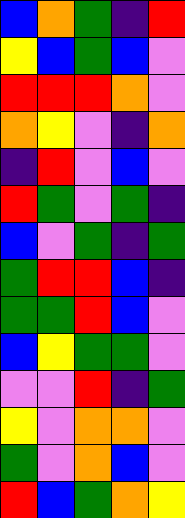[["blue", "orange", "green", "indigo", "red"], ["yellow", "blue", "green", "blue", "violet"], ["red", "red", "red", "orange", "violet"], ["orange", "yellow", "violet", "indigo", "orange"], ["indigo", "red", "violet", "blue", "violet"], ["red", "green", "violet", "green", "indigo"], ["blue", "violet", "green", "indigo", "green"], ["green", "red", "red", "blue", "indigo"], ["green", "green", "red", "blue", "violet"], ["blue", "yellow", "green", "green", "violet"], ["violet", "violet", "red", "indigo", "green"], ["yellow", "violet", "orange", "orange", "violet"], ["green", "violet", "orange", "blue", "violet"], ["red", "blue", "green", "orange", "yellow"]]